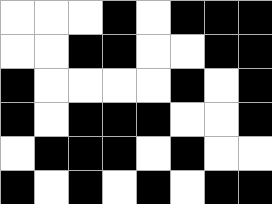[["white", "white", "white", "black", "white", "black", "black", "black"], ["white", "white", "black", "black", "white", "white", "black", "black"], ["black", "white", "white", "white", "white", "black", "white", "black"], ["black", "white", "black", "black", "black", "white", "white", "black"], ["white", "black", "black", "black", "white", "black", "white", "white"], ["black", "white", "black", "white", "black", "white", "black", "black"]]